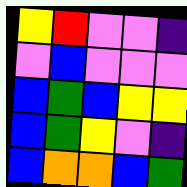[["yellow", "red", "violet", "violet", "indigo"], ["violet", "blue", "violet", "violet", "violet"], ["blue", "green", "blue", "yellow", "yellow"], ["blue", "green", "yellow", "violet", "indigo"], ["blue", "orange", "orange", "blue", "green"]]